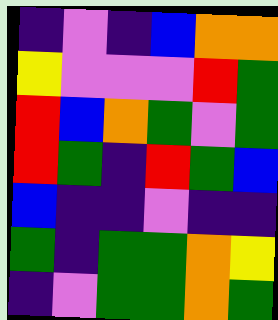[["indigo", "violet", "indigo", "blue", "orange", "orange"], ["yellow", "violet", "violet", "violet", "red", "green"], ["red", "blue", "orange", "green", "violet", "green"], ["red", "green", "indigo", "red", "green", "blue"], ["blue", "indigo", "indigo", "violet", "indigo", "indigo"], ["green", "indigo", "green", "green", "orange", "yellow"], ["indigo", "violet", "green", "green", "orange", "green"]]